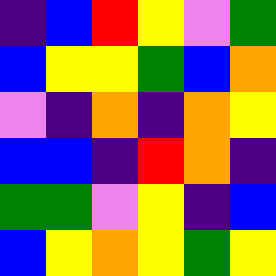[["indigo", "blue", "red", "yellow", "violet", "green"], ["blue", "yellow", "yellow", "green", "blue", "orange"], ["violet", "indigo", "orange", "indigo", "orange", "yellow"], ["blue", "blue", "indigo", "red", "orange", "indigo"], ["green", "green", "violet", "yellow", "indigo", "blue"], ["blue", "yellow", "orange", "yellow", "green", "yellow"]]